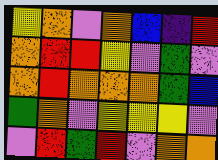[["yellow", "orange", "violet", "orange", "blue", "indigo", "red"], ["orange", "red", "red", "yellow", "violet", "green", "violet"], ["orange", "red", "orange", "orange", "orange", "green", "blue"], ["green", "orange", "violet", "yellow", "yellow", "yellow", "violet"], ["violet", "red", "green", "red", "violet", "orange", "orange"]]